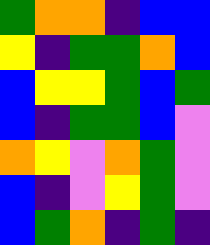[["green", "orange", "orange", "indigo", "blue", "blue"], ["yellow", "indigo", "green", "green", "orange", "blue"], ["blue", "yellow", "yellow", "green", "blue", "green"], ["blue", "indigo", "green", "green", "blue", "violet"], ["orange", "yellow", "violet", "orange", "green", "violet"], ["blue", "indigo", "violet", "yellow", "green", "violet"], ["blue", "green", "orange", "indigo", "green", "indigo"]]